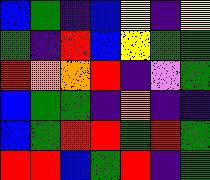[["blue", "green", "indigo", "blue", "yellow", "indigo", "yellow"], ["green", "indigo", "red", "blue", "yellow", "green", "green"], ["red", "orange", "orange", "red", "indigo", "violet", "green"], ["blue", "green", "green", "indigo", "orange", "indigo", "indigo"], ["blue", "green", "red", "red", "green", "red", "green"], ["red", "red", "blue", "green", "red", "indigo", "green"]]